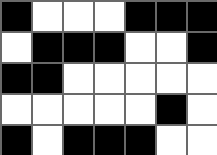[["black", "white", "white", "white", "black", "black", "black"], ["white", "black", "black", "black", "white", "white", "black"], ["black", "black", "white", "white", "white", "white", "white"], ["white", "white", "white", "white", "white", "black", "white"], ["black", "white", "black", "black", "black", "white", "white"]]